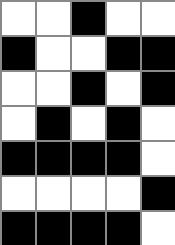[["white", "white", "black", "white", "white"], ["black", "white", "white", "black", "black"], ["white", "white", "black", "white", "black"], ["white", "black", "white", "black", "white"], ["black", "black", "black", "black", "white"], ["white", "white", "white", "white", "black"], ["black", "black", "black", "black", "white"]]